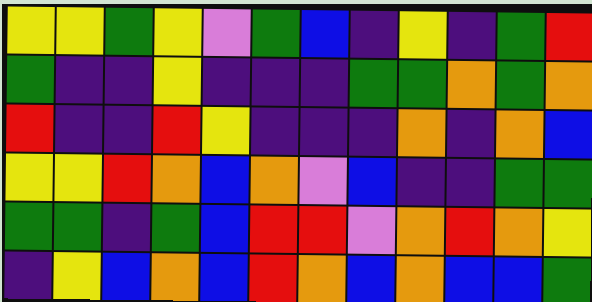[["yellow", "yellow", "green", "yellow", "violet", "green", "blue", "indigo", "yellow", "indigo", "green", "red"], ["green", "indigo", "indigo", "yellow", "indigo", "indigo", "indigo", "green", "green", "orange", "green", "orange"], ["red", "indigo", "indigo", "red", "yellow", "indigo", "indigo", "indigo", "orange", "indigo", "orange", "blue"], ["yellow", "yellow", "red", "orange", "blue", "orange", "violet", "blue", "indigo", "indigo", "green", "green"], ["green", "green", "indigo", "green", "blue", "red", "red", "violet", "orange", "red", "orange", "yellow"], ["indigo", "yellow", "blue", "orange", "blue", "red", "orange", "blue", "orange", "blue", "blue", "green"]]